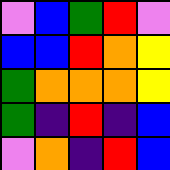[["violet", "blue", "green", "red", "violet"], ["blue", "blue", "red", "orange", "yellow"], ["green", "orange", "orange", "orange", "yellow"], ["green", "indigo", "red", "indigo", "blue"], ["violet", "orange", "indigo", "red", "blue"]]